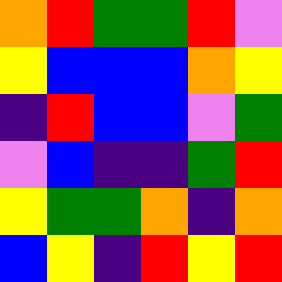[["orange", "red", "green", "green", "red", "violet"], ["yellow", "blue", "blue", "blue", "orange", "yellow"], ["indigo", "red", "blue", "blue", "violet", "green"], ["violet", "blue", "indigo", "indigo", "green", "red"], ["yellow", "green", "green", "orange", "indigo", "orange"], ["blue", "yellow", "indigo", "red", "yellow", "red"]]